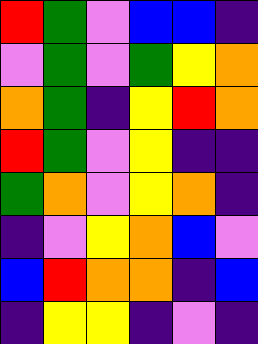[["red", "green", "violet", "blue", "blue", "indigo"], ["violet", "green", "violet", "green", "yellow", "orange"], ["orange", "green", "indigo", "yellow", "red", "orange"], ["red", "green", "violet", "yellow", "indigo", "indigo"], ["green", "orange", "violet", "yellow", "orange", "indigo"], ["indigo", "violet", "yellow", "orange", "blue", "violet"], ["blue", "red", "orange", "orange", "indigo", "blue"], ["indigo", "yellow", "yellow", "indigo", "violet", "indigo"]]